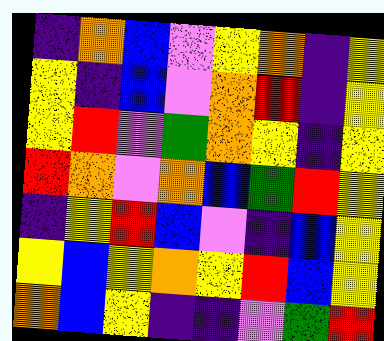[["indigo", "orange", "blue", "violet", "yellow", "orange", "indigo", "yellow"], ["yellow", "indigo", "blue", "violet", "orange", "red", "indigo", "yellow"], ["yellow", "red", "violet", "green", "orange", "yellow", "indigo", "yellow"], ["red", "orange", "violet", "orange", "blue", "green", "red", "yellow"], ["indigo", "yellow", "red", "blue", "violet", "indigo", "blue", "yellow"], ["yellow", "blue", "yellow", "orange", "yellow", "red", "blue", "yellow"], ["orange", "blue", "yellow", "indigo", "indigo", "violet", "green", "red"]]